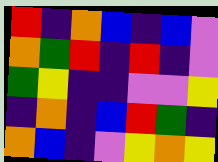[["red", "indigo", "orange", "blue", "indigo", "blue", "violet"], ["orange", "green", "red", "indigo", "red", "indigo", "violet"], ["green", "yellow", "indigo", "indigo", "violet", "violet", "yellow"], ["indigo", "orange", "indigo", "blue", "red", "green", "indigo"], ["orange", "blue", "indigo", "violet", "yellow", "orange", "yellow"]]